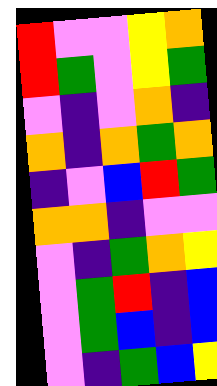[["red", "violet", "violet", "yellow", "orange"], ["red", "green", "violet", "yellow", "green"], ["violet", "indigo", "violet", "orange", "indigo"], ["orange", "indigo", "orange", "green", "orange"], ["indigo", "violet", "blue", "red", "green"], ["orange", "orange", "indigo", "violet", "violet"], ["violet", "indigo", "green", "orange", "yellow"], ["violet", "green", "red", "indigo", "blue"], ["violet", "green", "blue", "indigo", "blue"], ["violet", "indigo", "green", "blue", "yellow"]]